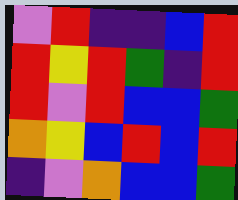[["violet", "red", "indigo", "indigo", "blue", "red"], ["red", "yellow", "red", "green", "indigo", "red"], ["red", "violet", "red", "blue", "blue", "green"], ["orange", "yellow", "blue", "red", "blue", "red"], ["indigo", "violet", "orange", "blue", "blue", "green"]]